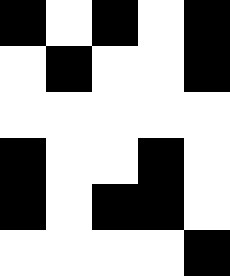[["black", "white", "black", "white", "black"], ["white", "black", "white", "white", "black"], ["white", "white", "white", "white", "white"], ["black", "white", "white", "black", "white"], ["black", "white", "black", "black", "white"], ["white", "white", "white", "white", "black"]]